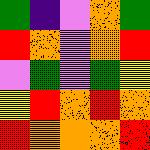[["green", "indigo", "violet", "orange", "green"], ["red", "orange", "violet", "orange", "red"], ["violet", "green", "violet", "green", "yellow"], ["yellow", "red", "orange", "red", "orange"], ["red", "orange", "orange", "orange", "red"]]